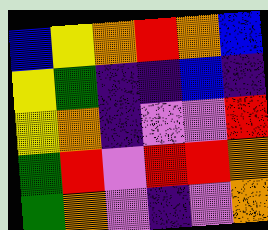[["blue", "yellow", "orange", "red", "orange", "blue"], ["yellow", "green", "indigo", "indigo", "blue", "indigo"], ["yellow", "orange", "indigo", "violet", "violet", "red"], ["green", "red", "violet", "red", "red", "orange"], ["green", "orange", "violet", "indigo", "violet", "orange"]]